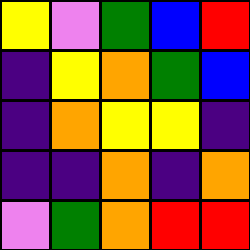[["yellow", "violet", "green", "blue", "red"], ["indigo", "yellow", "orange", "green", "blue"], ["indigo", "orange", "yellow", "yellow", "indigo"], ["indigo", "indigo", "orange", "indigo", "orange"], ["violet", "green", "orange", "red", "red"]]